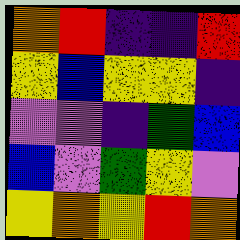[["orange", "red", "indigo", "indigo", "red"], ["yellow", "blue", "yellow", "yellow", "indigo"], ["violet", "violet", "indigo", "green", "blue"], ["blue", "violet", "green", "yellow", "violet"], ["yellow", "orange", "yellow", "red", "orange"]]